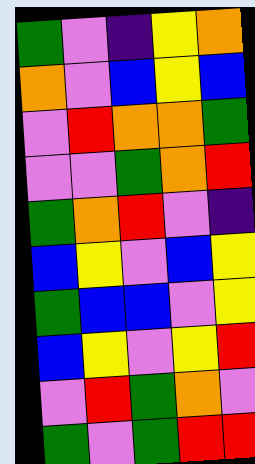[["green", "violet", "indigo", "yellow", "orange"], ["orange", "violet", "blue", "yellow", "blue"], ["violet", "red", "orange", "orange", "green"], ["violet", "violet", "green", "orange", "red"], ["green", "orange", "red", "violet", "indigo"], ["blue", "yellow", "violet", "blue", "yellow"], ["green", "blue", "blue", "violet", "yellow"], ["blue", "yellow", "violet", "yellow", "red"], ["violet", "red", "green", "orange", "violet"], ["green", "violet", "green", "red", "red"]]